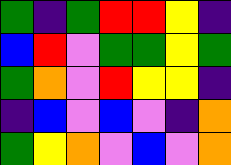[["green", "indigo", "green", "red", "red", "yellow", "indigo"], ["blue", "red", "violet", "green", "green", "yellow", "green"], ["green", "orange", "violet", "red", "yellow", "yellow", "indigo"], ["indigo", "blue", "violet", "blue", "violet", "indigo", "orange"], ["green", "yellow", "orange", "violet", "blue", "violet", "orange"]]